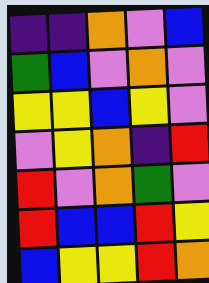[["indigo", "indigo", "orange", "violet", "blue"], ["green", "blue", "violet", "orange", "violet"], ["yellow", "yellow", "blue", "yellow", "violet"], ["violet", "yellow", "orange", "indigo", "red"], ["red", "violet", "orange", "green", "violet"], ["red", "blue", "blue", "red", "yellow"], ["blue", "yellow", "yellow", "red", "orange"]]